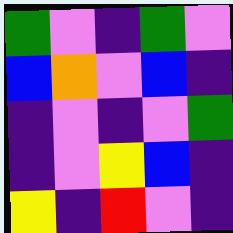[["green", "violet", "indigo", "green", "violet"], ["blue", "orange", "violet", "blue", "indigo"], ["indigo", "violet", "indigo", "violet", "green"], ["indigo", "violet", "yellow", "blue", "indigo"], ["yellow", "indigo", "red", "violet", "indigo"]]